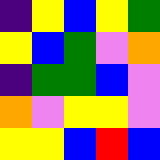[["indigo", "yellow", "blue", "yellow", "green"], ["yellow", "blue", "green", "violet", "orange"], ["indigo", "green", "green", "blue", "violet"], ["orange", "violet", "yellow", "yellow", "violet"], ["yellow", "yellow", "blue", "red", "blue"]]